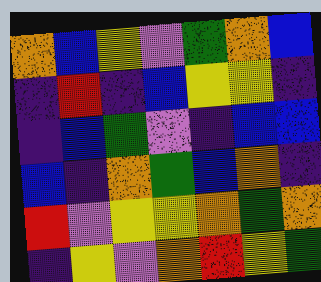[["orange", "blue", "yellow", "violet", "green", "orange", "blue"], ["indigo", "red", "indigo", "blue", "yellow", "yellow", "indigo"], ["indigo", "blue", "green", "violet", "indigo", "blue", "blue"], ["blue", "indigo", "orange", "green", "blue", "orange", "indigo"], ["red", "violet", "yellow", "yellow", "orange", "green", "orange"], ["indigo", "yellow", "violet", "orange", "red", "yellow", "green"]]